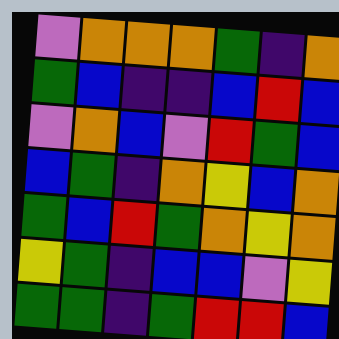[["violet", "orange", "orange", "orange", "green", "indigo", "orange"], ["green", "blue", "indigo", "indigo", "blue", "red", "blue"], ["violet", "orange", "blue", "violet", "red", "green", "blue"], ["blue", "green", "indigo", "orange", "yellow", "blue", "orange"], ["green", "blue", "red", "green", "orange", "yellow", "orange"], ["yellow", "green", "indigo", "blue", "blue", "violet", "yellow"], ["green", "green", "indigo", "green", "red", "red", "blue"]]